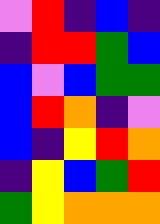[["violet", "red", "indigo", "blue", "indigo"], ["indigo", "red", "red", "green", "blue"], ["blue", "violet", "blue", "green", "green"], ["blue", "red", "orange", "indigo", "violet"], ["blue", "indigo", "yellow", "red", "orange"], ["indigo", "yellow", "blue", "green", "red"], ["green", "yellow", "orange", "orange", "orange"]]